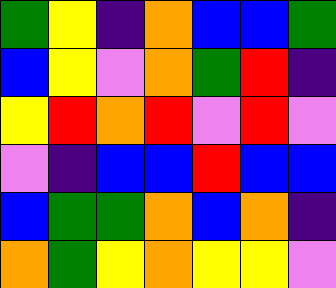[["green", "yellow", "indigo", "orange", "blue", "blue", "green"], ["blue", "yellow", "violet", "orange", "green", "red", "indigo"], ["yellow", "red", "orange", "red", "violet", "red", "violet"], ["violet", "indigo", "blue", "blue", "red", "blue", "blue"], ["blue", "green", "green", "orange", "blue", "orange", "indigo"], ["orange", "green", "yellow", "orange", "yellow", "yellow", "violet"]]